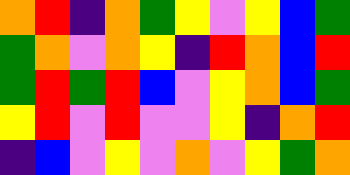[["orange", "red", "indigo", "orange", "green", "yellow", "violet", "yellow", "blue", "green"], ["green", "orange", "violet", "orange", "yellow", "indigo", "red", "orange", "blue", "red"], ["green", "red", "green", "red", "blue", "violet", "yellow", "orange", "blue", "green"], ["yellow", "red", "violet", "red", "violet", "violet", "yellow", "indigo", "orange", "red"], ["indigo", "blue", "violet", "yellow", "violet", "orange", "violet", "yellow", "green", "orange"]]